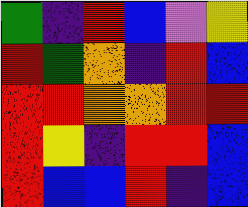[["green", "indigo", "red", "blue", "violet", "yellow"], ["red", "green", "orange", "indigo", "red", "blue"], ["red", "red", "orange", "orange", "red", "red"], ["red", "yellow", "indigo", "red", "red", "blue"], ["red", "blue", "blue", "red", "indigo", "blue"]]